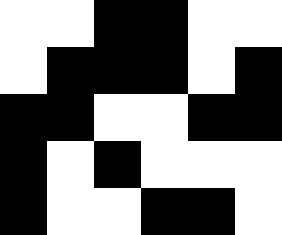[["white", "white", "black", "black", "white", "white"], ["white", "black", "black", "black", "white", "black"], ["black", "black", "white", "white", "black", "black"], ["black", "white", "black", "white", "white", "white"], ["black", "white", "white", "black", "black", "white"]]